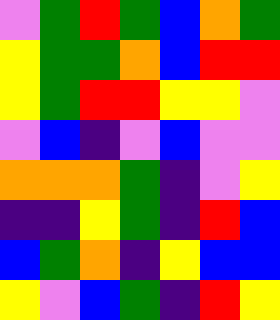[["violet", "green", "red", "green", "blue", "orange", "green"], ["yellow", "green", "green", "orange", "blue", "red", "red"], ["yellow", "green", "red", "red", "yellow", "yellow", "violet"], ["violet", "blue", "indigo", "violet", "blue", "violet", "violet"], ["orange", "orange", "orange", "green", "indigo", "violet", "yellow"], ["indigo", "indigo", "yellow", "green", "indigo", "red", "blue"], ["blue", "green", "orange", "indigo", "yellow", "blue", "blue"], ["yellow", "violet", "blue", "green", "indigo", "red", "yellow"]]